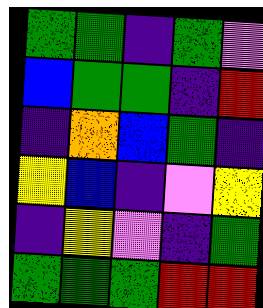[["green", "green", "indigo", "green", "violet"], ["blue", "green", "green", "indigo", "red"], ["indigo", "orange", "blue", "green", "indigo"], ["yellow", "blue", "indigo", "violet", "yellow"], ["indigo", "yellow", "violet", "indigo", "green"], ["green", "green", "green", "red", "red"]]